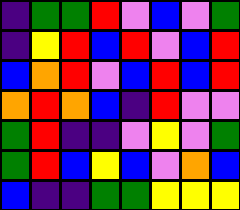[["indigo", "green", "green", "red", "violet", "blue", "violet", "green"], ["indigo", "yellow", "red", "blue", "red", "violet", "blue", "red"], ["blue", "orange", "red", "violet", "blue", "red", "blue", "red"], ["orange", "red", "orange", "blue", "indigo", "red", "violet", "violet"], ["green", "red", "indigo", "indigo", "violet", "yellow", "violet", "green"], ["green", "red", "blue", "yellow", "blue", "violet", "orange", "blue"], ["blue", "indigo", "indigo", "green", "green", "yellow", "yellow", "yellow"]]